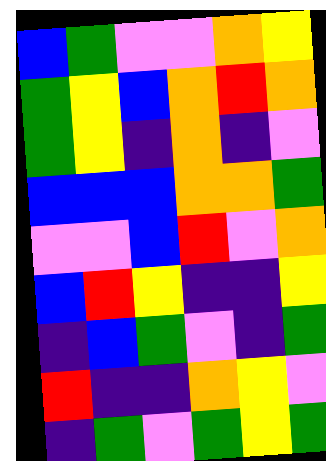[["blue", "green", "violet", "violet", "orange", "yellow"], ["green", "yellow", "blue", "orange", "red", "orange"], ["green", "yellow", "indigo", "orange", "indigo", "violet"], ["blue", "blue", "blue", "orange", "orange", "green"], ["violet", "violet", "blue", "red", "violet", "orange"], ["blue", "red", "yellow", "indigo", "indigo", "yellow"], ["indigo", "blue", "green", "violet", "indigo", "green"], ["red", "indigo", "indigo", "orange", "yellow", "violet"], ["indigo", "green", "violet", "green", "yellow", "green"]]